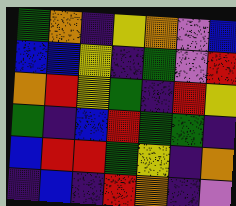[["green", "orange", "indigo", "yellow", "orange", "violet", "blue"], ["blue", "blue", "yellow", "indigo", "green", "violet", "red"], ["orange", "red", "yellow", "green", "indigo", "red", "yellow"], ["green", "indigo", "blue", "red", "green", "green", "indigo"], ["blue", "red", "red", "green", "yellow", "indigo", "orange"], ["indigo", "blue", "indigo", "red", "orange", "indigo", "violet"]]